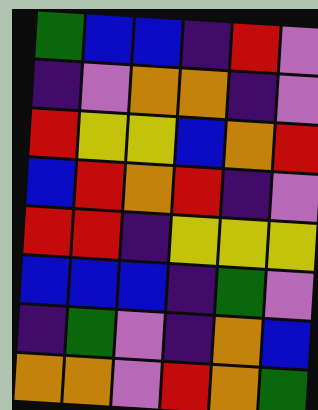[["green", "blue", "blue", "indigo", "red", "violet"], ["indigo", "violet", "orange", "orange", "indigo", "violet"], ["red", "yellow", "yellow", "blue", "orange", "red"], ["blue", "red", "orange", "red", "indigo", "violet"], ["red", "red", "indigo", "yellow", "yellow", "yellow"], ["blue", "blue", "blue", "indigo", "green", "violet"], ["indigo", "green", "violet", "indigo", "orange", "blue"], ["orange", "orange", "violet", "red", "orange", "green"]]